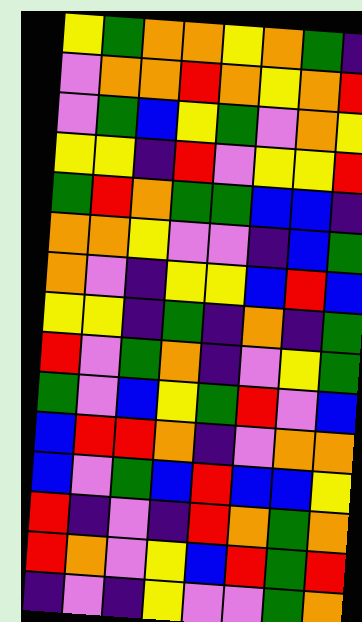[["yellow", "green", "orange", "orange", "yellow", "orange", "green", "indigo"], ["violet", "orange", "orange", "red", "orange", "yellow", "orange", "red"], ["violet", "green", "blue", "yellow", "green", "violet", "orange", "yellow"], ["yellow", "yellow", "indigo", "red", "violet", "yellow", "yellow", "red"], ["green", "red", "orange", "green", "green", "blue", "blue", "indigo"], ["orange", "orange", "yellow", "violet", "violet", "indigo", "blue", "green"], ["orange", "violet", "indigo", "yellow", "yellow", "blue", "red", "blue"], ["yellow", "yellow", "indigo", "green", "indigo", "orange", "indigo", "green"], ["red", "violet", "green", "orange", "indigo", "violet", "yellow", "green"], ["green", "violet", "blue", "yellow", "green", "red", "violet", "blue"], ["blue", "red", "red", "orange", "indigo", "violet", "orange", "orange"], ["blue", "violet", "green", "blue", "red", "blue", "blue", "yellow"], ["red", "indigo", "violet", "indigo", "red", "orange", "green", "orange"], ["red", "orange", "violet", "yellow", "blue", "red", "green", "red"], ["indigo", "violet", "indigo", "yellow", "violet", "violet", "green", "orange"]]